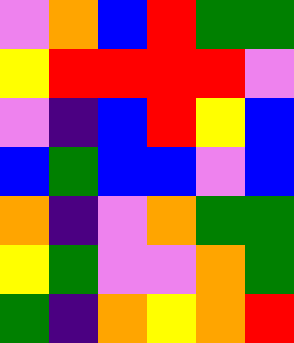[["violet", "orange", "blue", "red", "green", "green"], ["yellow", "red", "red", "red", "red", "violet"], ["violet", "indigo", "blue", "red", "yellow", "blue"], ["blue", "green", "blue", "blue", "violet", "blue"], ["orange", "indigo", "violet", "orange", "green", "green"], ["yellow", "green", "violet", "violet", "orange", "green"], ["green", "indigo", "orange", "yellow", "orange", "red"]]